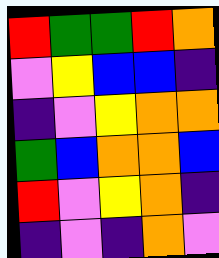[["red", "green", "green", "red", "orange"], ["violet", "yellow", "blue", "blue", "indigo"], ["indigo", "violet", "yellow", "orange", "orange"], ["green", "blue", "orange", "orange", "blue"], ["red", "violet", "yellow", "orange", "indigo"], ["indigo", "violet", "indigo", "orange", "violet"]]